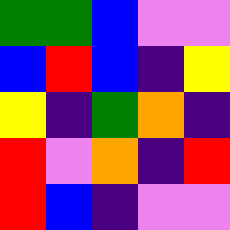[["green", "green", "blue", "violet", "violet"], ["blue", "red", "blue", "indigo", "yellow"], ["yellow", "indigo", "green", "orange", "indigo"], ["red", "violet", "orange", "indigo", "red"], ["red", "blue", "indigo", "violet", "violet"]]